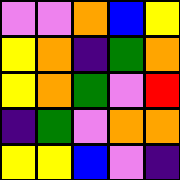[["violet", "violet", "orange", "blue", "yellow"], ["yellow", "orange", "indigo", "green", "orange"], ["yellow", "orange", "green", "violet", "red"], ["indigo", "green", "violet", "orange", "orange"], ["yellow", "yellow", "blue", "violet", "indigo"]]